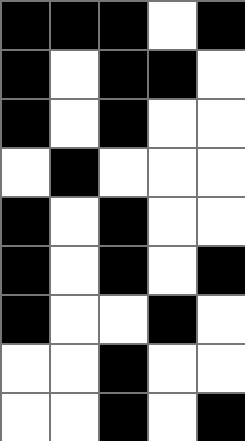[["black", "black", "black", "white", "black"], ["black", "white", "black", "black", "white"], ["black", "white", "black", "white", "white"], ["white", "black", "white", "white", "white"], ["black", "white", "black", "white", "white"], ["black", "white", "black", "white", "black"], ["black", "white", "white", "black", "white"], ["white", "white", "black", "white", "white"], ["white", "white", "black", "white", "black"]]